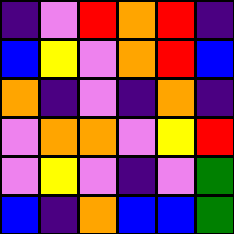[["indigo", "violet", "red", "orange", "red", "indigo"], ["blue", "yellow", "violet", "orange", "red", "blue"], ["orange", "indigo", "violet", "indigo", "orange", "indigo"], ["violet", "orange", "orange", "violet", "yellow", "red"], ["violet", "yellow", "violet", "indigo", "violet", "green"], ["blue", "indigo", "orange", "blue", "blue", "green"]]